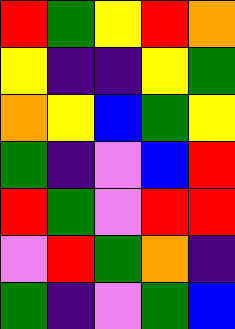[["red", "green", "yellow", "red", "orange"], ["yellow", "indigo", "indigo", "yellow", "green"], ["orange", "yellow", "blue", "green", "yellow"], ["green", "indigo", "violet", "blue", "red"], ["red", "green", "violet", "red", "red"], ["violet", "red", "green", "orange", "indigo"], ["green", "indigo", "violet", "green", "blue"]]